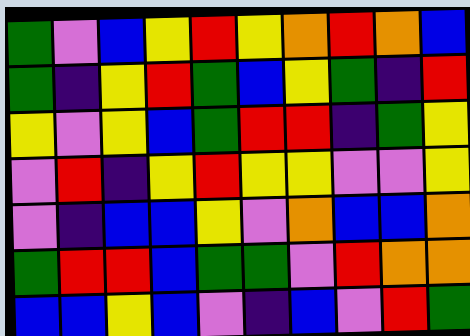[["green", "violet", "blue", "yellow", "red", "yellow", "orange", "red", "orange", "blue"], ["green", "indigo", "yellow", "red", "green", "blue", "yellow", "green", "indigo", "red"], ["yellow", "violet", "yellow", "blue", "green", "red", "red", "indigo", "green", "yellow"], ["violet", "red", "indigo", "yellow", "red", "yellow", "yellow", "violet", "violet", "yellow"], ["violet", "indigo", "blue", "blue", "yellow", "violet", "orange", "blue", "blue", "orange"], ["green", "red", "red", "blue", "green", "green", "violet", "red", "orange", "orange"], ["blue", "blue", "yellow", "blue", "violet", "indigo", "blue", "violet", "red", "green"]]